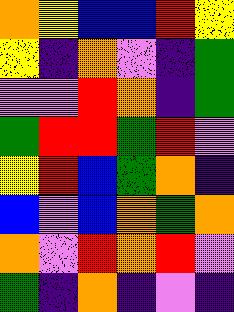[["orange", "yellow", "blue", "blue", "red", "yellow"], ["yellow", "indigo", "orange", "violet", "indigo", "green"], ["violet", "violet", "red", "orange", "indigo", "green"], ["green", "red", "red", "green", "red", "violet"], ["yellow", "red", "blue", "green", "orange", "indigo"], ["blue", "violet", "blue", "orange", "green", "orange"], ["orange", "violet", "red", "orange", "red", "violet"], ["green", "indigo", "orange", "indigo", "violet", "indigo"]]